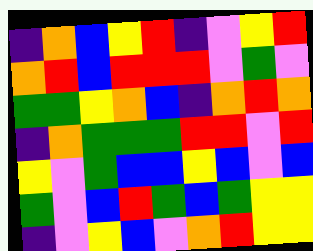[["indigo", "orange", "blue", "yellow", "red", "indigo", "violet", "yellow", "red"], ["orange", "red", "blue", "red", "red", "red", "violet", "green", "violet"], ["green", "green", "yellow", "orange", "blue", "indigo", "orange", "red", "orange"], ["indigo", "orange", "green", "green", "green", "red", "red", "violet", "red"], ["yellow", "violet", "green", "blue", "blue", "yellow", "blue", "violet", "blue"], ["green", "violet", "blue", "red", "green", "blue", "green", "yellow", "yellow"], ["indigo", "violet", "yellow", "blue", "violet", "orange", "red", "yellow", "yellow"]]